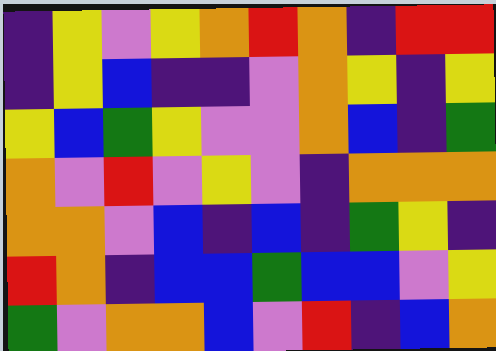[["indigo", "yellow", "violet", "yellow", "orange", "red", "orange", "indigo", "red", "red"], ["indigo", "yellow", "blue", "indigo", "indigo", "violet", "orange", "yellow", "indigo", "yellow"], ["yellow", "blue", "green", "yellow", "violet", "violet", "orange", "blue", "indigo", "green"], ["orange", "violet", "red", "violet", "yellow", "violet", "indigo", "orange", "orange", "orange"], ["orange", "orange", "violet", "blue", "indigo", "blue", "indigo", "green", "yellow", "indigo"], ["red", "orange", "indigo", "blue", "blue", "green", "blue", "blue", "violet", "yellow"], ["green", "violet", "orange", "orange", "blue", "violet", "red", "indigo", "blue", "orange"]]